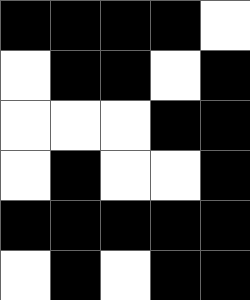[["black", "black", "black", "black", "white"], ["white", "black", "black", "white", "black"], ["white", "white", "white", "black", "black"], ["white", "black", "white", "white", "black"], ["black", "black", "black", "black", "black"], ["white", "black", "white", "black", "black"]]